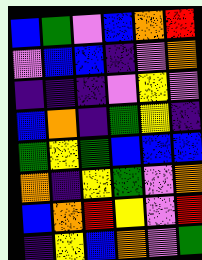[["blue", "green", "violet", "blue", "orange", "red"], ["violet", "blue", "blue", "indigo", "violet", "orange"], ["indigo", "indigo", "indigo", "violet", "yellow", "violet"], ["blue", "orange", "indigo", "green", "yellow", "indigo"], ["green", "yellow", "green", "blue", "blue", "blue"], ["orange", "indigo", "yellow", "green", "violet", "orange"], ["blue", "orange", "red", "yellow", "violet", "red"], ["indigo", "yellow", "blue", "orange", "violet", "green"]]